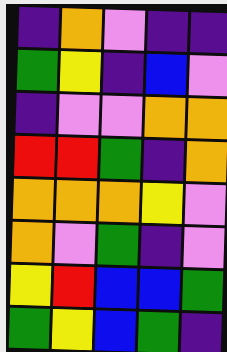[["indigo", "orange", "violet", "indigo", "indigo"], ["green", "yellow", "indigo", "blue", "violet"], ["indigo", "violet", "violet", "orange", "orange"], ["red", "red", "green", "indigo", "orange"], ["orange", "orange", "orange", "yellow", "violet"], ["orange", "violet", "green", "indigo", "violet"], ["yellow", "red", "blue", "blue", "green"], ["green", "yellow", "blue", "green", "indigo"]]